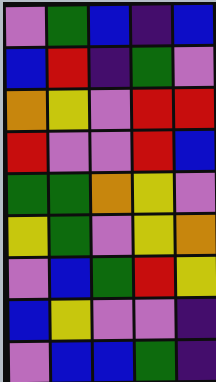[["violet", "green", "blue", "indigo", "blue"], ["blue", "red", "indigo", "green", "violet"], ["orange", "yellow", "violet", "red", "red"], ["red", "violet", "violet", "red", "blue"], ["green", "green", "orange", "yellow", "violet"], ["yellow", "green", "violet", "yellow", "orange"], ["violet", "blue", "green", "red", "yellow"], ["blue", "yellow", "violet", "violet", "indigo"], ["violet", "blue", "blue", "green", "indigo"]]